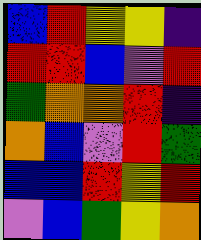[["blue", "red", "yellow", "yellow", "indigo"], ["red", "red", "blue", "violet", "red"], ["green", "orange", "orange", "red", "indigo"], ["orange", "blue", "violet", "red", "green"], ["blue", "blue", "red", "yellow", "red"], ["violet", "blue", "green", "yellow", "orange"]]